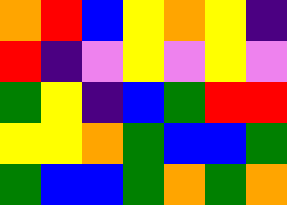[["orange", "red", "blue", "yellow", "orange", "yellow", "indigo"], ["red", "indigo", "violet", "yellow", "violet", "yellow", "violet"], ["green", "yellow", "indigo", "blue", "green", "red", "red"], ["yellow", "yellow", "orange", "green", "blue", "blue", "green"], ["green", "blue", "blue", "green", "orange", "green", "orange"]]